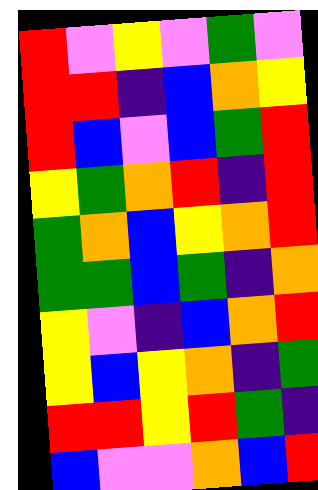[["red", "violet", "yellow", "violet", "green", "violet"], ["red", "red", "indigo", "blue", "orange", "yellow"], ["red", "blue", "violet", "blue", "green", "red"], ["yellow", "green", "orange", "red", "indigo", "red"], ["green", "orange", "blue", "yellow", "orange", "red"], ["green", "green", "blue", "green", "indigo", "orange"], ["yellow", "violet", "indigo", "blue", "orange", "red"], ["yellow", "blue", "yellow", "orange", "indigo", "green"], ["red", "red", "yellow", "red", "green", "indigo"], ["blue", "violet", "violet", "orange", "blue", "red"]]